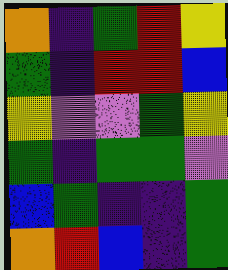[["orange", "indigo", "green", "red", "yellow"], ["green", "indigo", "red", "red", "blue"], ["yellow", "violet", "violet", "green", "yellow"], ["green", "indigo", "green", "green", "violet"], ["blue", "green", "indigo", "indigo", "green"], ["orange", "red", "blue", "indigo", "green"]]